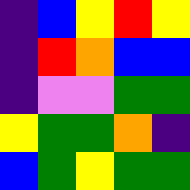[["indigo", "blue", "yellow", "red", "yellow"], ["indigo", "red", "orange", "blue", "blue"], ["indigo", "violet", "violet", "green", "green"], ["yellow", "green", "green", "orange", "indigo"], ["blue", "green", "yellow", "green", "green"]]